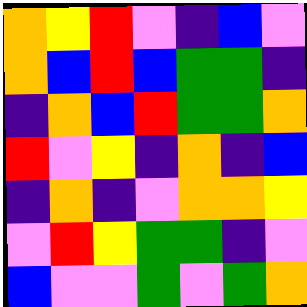[["orange", "yellow", "red", "violet", "indigo", "blue", "violet"], ["orange", "blue", "red", "blue", "green", "green", "indigo"], ["indigo", "orange", "blue", "red", "green", "green", "orange"], ["red", "violet", "yellow", "indigo", "orange", "indigo", "blue"], ["indigo", "orange", "indigo", "violet", "orange", "orange", "yellow"], ["violet", "red", "yellow", "green", "green", "indigo", "violet"], ["blue", "violet", "violet", "green", "violet", "green", "orange"]]